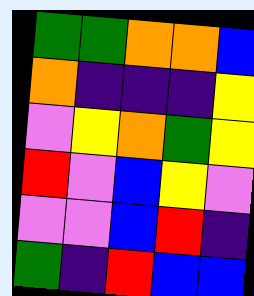[["green", "green", "orange", "orange", "blue"], ["orange", "indigo", "indigo", "indigo", "yellow"], ["violet", "yellow", "orange", "green", "yellow"], ["red", "violet", "blue", "yellow", "violet"], ["violet", "violet", "blue", "red", "indigo"], ["green", "indigo", "red", "blue", "blue"]]